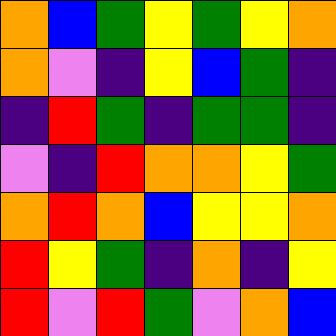[["orange", "blue", "green", "yellow", "green", "yellow", "orange"], ["orange", "violet", "indigo", "yellow", "blue", "green", "indigo"], ["indigo", "red", "green", "indigo", "green", "green", "indigo"], ["violet", "indigo", "red", "orange", "orange", "yellow", "green"], ["orange", "red", "orange", "blue", "yellow", "yellow", "orange"], ["red", "yellow", "green", "indigo", "orange", "indigo", "yellow"], ["red", "violet", "red", "green", "violet", "orange", "blue"]]